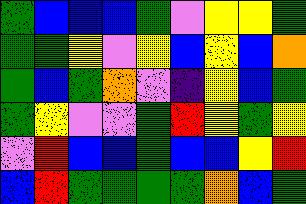[["green", "blue", "blue", "blue", "green", "violet", "yellow", "yellow", "green"], ["green", "green", "yellow", "violet", "yellow", "blue", "yellow", "blue", "orange"], ["green", "blue", "green", "orange", "violet", "indigo", "yellow", "blue", "green"], ["green", "yellow", "violet", "violet", "green", "red", "yellow", "green", "yellow"], ["violet", "red", "blue", "blue", "green", "blue", "blue", "yellow", "red"], ["blue", "red", "green", "green", "green", "green", "orange", "blue", "green"]]